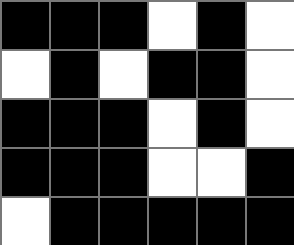[["black", "black", "black", "white", "black", "white"], ["white", "black", "white", "black", "black", "white"], ["black", "black", "black", "white", "black", "white"], ["black", "black", "black", "white", "white", "black"], ["white", "black", "black", "black", "black", "black"]]